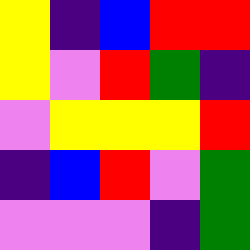[["yellow", "indigo", "blue", "red", "red"], ["yellow", "violet", "red", "green", "indigo"], ["violet", "yellow", "yellow", "yellow", "red"], ["indigo", "blue", "red", "violet", "green"], ["violet", "violet", "violet", "indigo", "green"]]